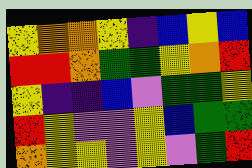[["yellow", "orange", "orange", "yellow", "indigo", "blue", "yellow", "blue"], ["red", "red", "orange", "green", "green", "yellow", "orange", "red"], ["yellow", "indigo", "indigo", "blue", "violet", "green", "green", "yellow"], ["red", "yellow", "violet", "violet", "yellow", "blue", "green", "green"], ["orange", "yellow", "yellow", "violet", "yellow", "violet", "green", "red"]]